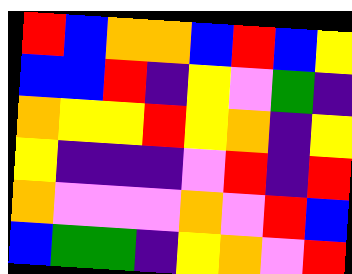[["red", "blue", "orange", "orange", "blue", "red", "blue", "yellow"], ["blue", "blue", "red", "indigo", "yellow", "violet", "green", "indigo"], ["orange", "yellow", "yellow", "red", "yellow", "orange", "indigo", "yellow"], ["yellow", "indigo", "indigo", "indigo", "violet", "red", "indigo", "red"], ["orange", "violet", "violet", "violet", "orange", "violet", "red", "blue"], ["blue", "green", "green", "indigo", "yellow", "orange", "violet", "red"]]